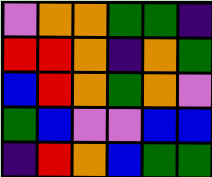[["violet", "orange", "orange", "green", "green", "indigo"], ["red", "red", "orange", "indigo", "orange", "green"], ["blue", "red", "orange", "green", "orange", "violet"], ["green", "blue", "violet", "violet", "blue", "blue"], ["indigo", "red", "orange", "blue", "green", "green"]]